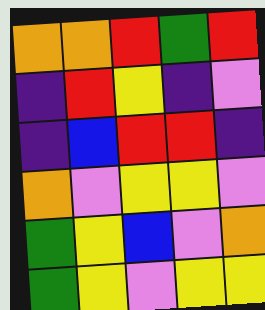[["orange", "orange", "red", "green", "red"], ["indigo", "red", "yellow", "indigo", "violet"], ["indigo", "blue", "red", "red", "indigo"], ["orange", "violet", "yellow", "yellow", "violet"], ["green", "yellow", "blue", "violet", "orange"], ["green", "yellow", "violet", "yellow", "yellow"]]